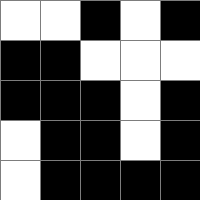[["white", "white", "black", "white", "black"], ["black", "black", "white", "white", "white"], ["black", "black", "black", "white", "black"], ["white", "black", "black", "white", "black"], ["white", "black", "black", "black", "black"]]